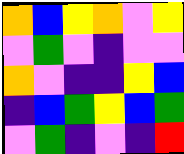[["orange", "blue", "yellow", "orange", "violet", "yellow"], ["violet", "green", "violet", "indigo", "violet", "violet"], ["orange", "violet", "indigo", "indigo", "yellow", "blue"], ["indigo", "blue", "green", "yellow", "blue", "green"], ["violet", "green", "indigo", "violet", "indigo", "red"]]